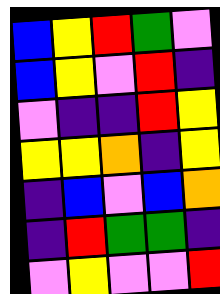[["blue", "yellow", "red", "green", "violet"], ["blue", "yellow", "violet", "red", "indigo"], ["violet", "indigo", "indigo", "red", "yellow"], ["yellow", "yellow", "orange", "indigo", "yellow"], ["indigo", "blue", "violet", "blue", "orange"], ["indigo", "red", "green", "green", "indigo"], ["violet", "yellow", "violet", "violet", "red"]]